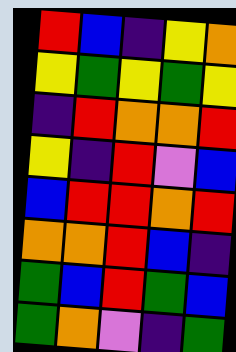[["red", "blue", "indigo", "yellow", "orange"], ["yellow", "green", "yellow", "green", "yellow"], ["indigo", "red", "orange", "orange", "red"], ["yellow", "indigo", "red", "violet", "blue"], ["blue", "red", "red", "orange", "red"], ["orange", "orange", "red", "blue", "indigo"], ["green", "blue", "red", "green", "blue"], ["green", "orange", "violet", "indigo", "green"]]